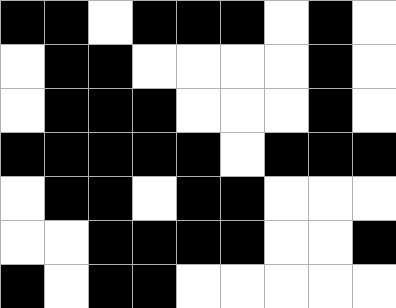[["black", "black", "white", "black", "black", "black", "white", "black", "white"], ["white", "black", "black", "white", "white", "white", "white", "black", "white"], ["white", "black", "black", "black", "white", "white", "white", "black", "white"], ["black", "black", "black", "black", "black", "white", "black", "black", "black"], ["white", "black", "black", "white", "black", "black", "white", "white", "white"], ["white", "white", "black", "black", "black", "black", "white", "white", "black"], ["black", "white", "black", "black", "white", "white", "white", "white", "white"]]